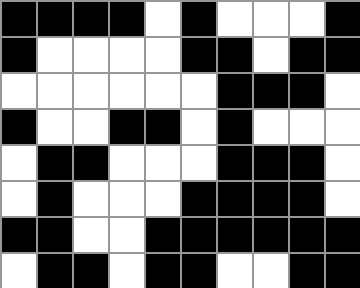[["black", "black", "black", "black", "white", "black", "white", "white", "white", "black"], ["black", "white", "white", "white", "white", "black", "black", "white", "black", "black"], ["white", "white", "white", "white", "white", "white", "black", "black", "black", "white"], ["black", "white", "white", "black", "black", "white", "black", "white", "white", "white"], ["white", "black", "black", "white", "white", "white", "black", "black", "black", "white"], ["white", "black", "white", "white", "white", "black", "black", "black", "black", "white"], ["black", "black", "white", "white", "black", "black", "black", "black", "black", "black"], ["white", "black", "black", "white", "black", "black", "white", "white", "black", "black"]]